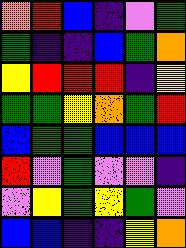[["orange", "red", "blue", "indigo", "violet", "green"], ["green", "indigo", "indigo", "blue", "green", "orange"], ["yellow", "red", "red", "red", "indigo", "yellow"], ["green", "green", "yellow", "orange", "green", "red"], ["blue", "green", "green", "blue", "blue", "blue"], ["red", "violet", "green", "violet", "violet", "indigo"], ["violet", "yellow", "green", "yellow", "green", "violet"], ["blue", "blue", "indigo", "indigo", "yellow", "orange"]]